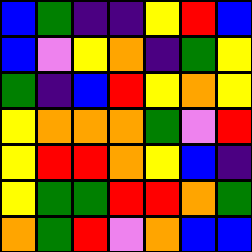[["blue", "green", "indigo", "indigo", "yellow", "red", "blue"], ["blue", "violet", "yellow", "orange", "indigo", "green", "yellow"], ["green", "indigo", "blue", "red", "yellow", "orange", "yellow"], ["yellow", "orange", "orange", "orange", "green", "violet", "red"], ["yellow", "red", "red", "orange", "yellow", "blue", "indigo"], ["yellow", "green", "green", "red", "red", "orange", "green"], ["orange", "green", "red", "violet", "orange", "blue", "blue"]]